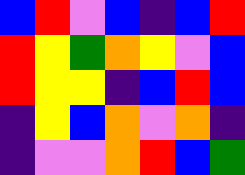[["blue", "red", "violet", "blue", "indigo", "blue", "red"], ["red", "yellow", "green", "orange", "yellow", "violet", "blue"], ["red", "yellow", "yellow", "indigo", "blue", "red", "blue"], ["indigo", "yellow", "blue", "orange", "violet", "orange", "indigo"], ["indigo", "violet", "violet", "orange", "red", "blue", "green"]]